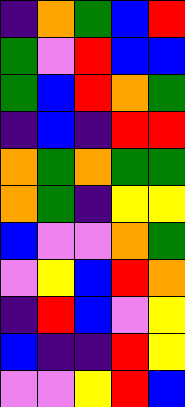[["indigo", "orange", "green", "blue", "red"], ["green", "violet", "red", "blue", "blue"], ["green", "blue", "red", "orange", "green"], ["indigo", "blue", "indigo", "red", "red"], ["orange", "green", "orange", "green", "green"], ["orange", "green", "indigo", "yellow", "yellow"], ["blue", "violet", "violet", "orange", "green"], ["violet", "yellow", "blue", "red", "orange"], ["indigo", "red", "blue", "violet", "yellow"], ["blue", "indigo", "indigo", "red", "yellow"], ["violet", "violet", "yellow", "red", "blue"]]